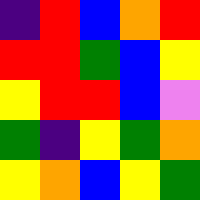[["indigo", "red", "blue", "orange", "red"], ["red", "red", "green", "blue", "yellow"], ["yellow", "red", "red", "blue", "violet"], ["green", "indigo", "yellow", "green", "orange"], ["yellow", "orange", "blue", "yellow", "green"]]